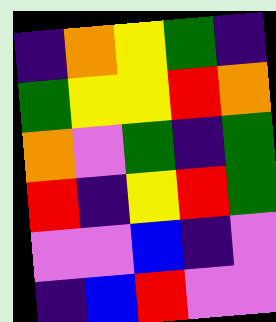[["indigo", "orange", "yellow", "green", "indigo"], ["green", "yellow", "yellow", "red", "orange"], ["orange", "violet", "green", "indigo", "green"], ["red", "indigo", "yellow", "red", "green"], ["violet", "violet", "blue", "indigo", "violet"], ["indigo", "blue", "red", "violet", "violet"]]